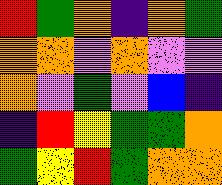[["red", "green", "orange", "indigo", "orange", "green"], ["orange", "orange", "violet", "orange", "violet", "violet"], ["orange", "violet", "green", "violet", "blue", "indigo"], ["indigo", "red", "yellow", "green", "green", "orange"], ["green", "yellow", "red", "green", "orange", "orange"]]